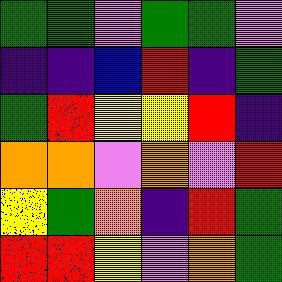[["green", "green", "violet", "green", "green", "violet"], ["indigo", "indigo", "blue", "red", "indigo", "green"], ["green", "red", "yellow", "yellow", "red", "indigo"], ["orange", "orange", "violet", "orange", "violet", "red"], ["yellow", "green", "orange", "indigo", "red", "green"], ["red", "red", "yellow", "violet", "orange", "green"]]